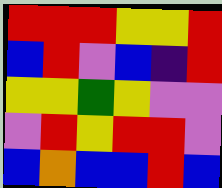[["red", "red", "red", "yellow", "yellow", "red"], ["blue", "red", "violet", "blue", "indigo", "red"], ["yellow", "yellow", "green", "yellow", "violet", "violet"], ["violet", "red", "yellow", "red", "red", "violet"], ["blue", "orange", "blue", "blue", "red", "blue"]]